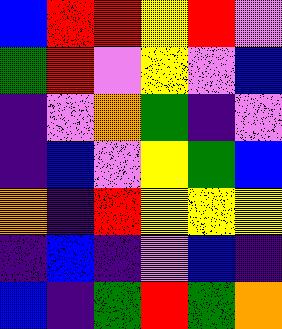[["blue", "red", "red", "yellow", "red", "violet"], ["green", "red", "violet", "yellow", "violet", "blue"], ["indigo", "violet", "orange", "green", "indigo", "violet"], ["indigo", "blue", "violet", "yellow", "green", "blue"], ["orange", "indigo", "red", "yellow", "yellow", "yellow"], ["indigo", "blue", "indigo", "violet", "blue", "indigo"], ["blue", "indigo", "green", "red", "green", "orange"]]